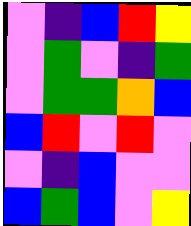[["violet", "indigo", "blue", "red", "yellow"], ["violet", "green", "violet", "indigo", "green"], ["violet", "green", "green", "orange", "blue"], ["blue", "red", "violet", "red", "violet"], ["violet", "indigo", "blue", "violet", "violet"], ["blue", "green", "blue", "violet", "yellow"]]